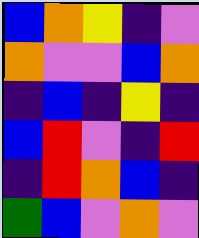[["blue", "orange", "yellow", "indigo", "violet"], ["orange", "violet", "violet", "blue", "orange"], ["indigo", "blue", "indigo", "yellow", "indigo"], ["blue", "red", "violet", "indigo", "red"], ["indigo", "red", "orange", "blue", "indigo"], ["green", "blue", "violet", "orange", "violet"]]